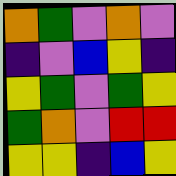[["orange", "green", "violet", "orange", "violet"], ["indigo", "violet", "blue", "yellow", "indigo"], ["yellow", "green", "violet", "green", "yellow"], ["green", "orange", "violet", "red", "red"], ["yellow", "yellow", "indigo", "blue", "yellow"]]